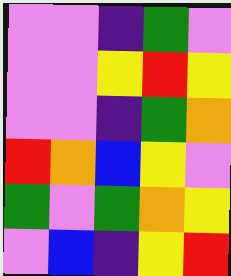[["violet", "violet", "indigo", "green", "violet"], ["violet", "violet", "yellow", "red", "yellow"], ["violet", "violet", "indigo", "green", "orange"], ["red", "orange", "blue", "yellow", "violet"], ["green", "violet", "green", "orange", "yellow"], ["violet", "blue", "indigo", "yellow", "red"]]